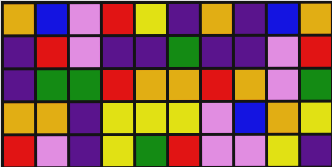[["orange", "blue", "violet", "red", "yellow", "indigo", "orange", "indigo", "blue", "orange"], ["indigo", "red", "violet", "indigo", "indigo", "green", "indigo", "indigo", "violet", "red"], ["indigo", "green", "green", "red", "orange", "orange", "red", "orange", "violet", "green"], ["orange", "orange", "indigo", "yellow", "yellow", "yellow", "violet", "blue", "orange", "yellow"], ["red", "violet", "indigo", "yellow", "green", "red", "violet", "violet", "yellow", "indigo"]]